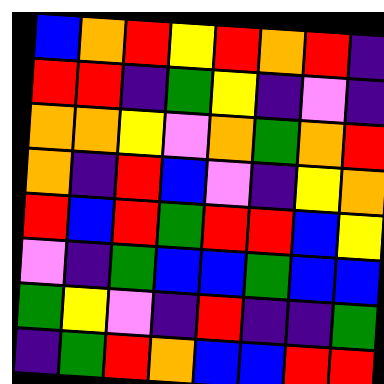[["blue", "orange", "red", "yellow", "red", "orange", "red", "indigo"], ["red", "red", "indigo", "green", "yellow", "indigo", "violet", "indigo"], ["orange", "orange", "yellow", "violet", "orange", "green", "orange", "red"], ["orange", "indigo", "red", "blue", "violet", "indigo", "yellow", "orange"], ["red", "blue", "red", "green", "red", "red", "blue", "yellow"], ["violet", "indigo", "green", "blue", "blue", "green", "blue", "blue"], ["green", "yellow", "violet", "indigo", "red", "indigo", "indigo", "green"], ["indigo", "green", "red", "orange", "blue", "blue", "red", "red"]]